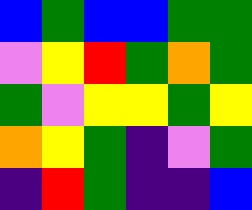[["blue", "green", "blue", "blue", "green", "green"], ["violet", "yellow", "red", "green", "orange", "green"], ["green", "violet", "yellow", "yellow", "green", "yellow"], ["orange", "yellow", "green", "indigo", "violet", "green"], ["indigo", "red", "green", "indigo", "indigo", "blue"]]